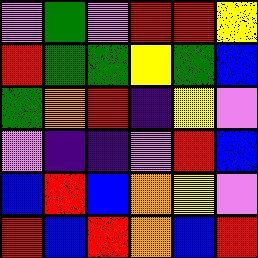[["violet", "green", "violet", "red", "red", "yellow"], ["red", "green", "green", "yellow", "green", "blue"], ["green", "orange", "red", "indigo", "yellow", "violet"], ["violet", "indigo", "indigo", "violet", "red", "blue"], ["blue", "red", "blue", "orange", "yellow", "violet"], ["red", "blue", "red", "orange", "blue", "red"]]